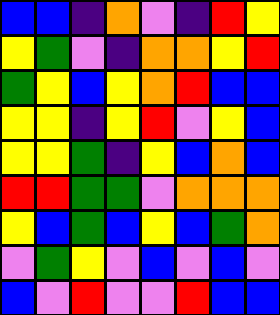[["blue", "blue", "indigo", "orange", "violet", "indigo", "red", "yellow"], ["yellow", "green", "violet", "indigo", "orange", "orange", "yellow", "red"], ["green", "yellow", "blue", "yellow", "orange", "red", "blue", "blue"], ["yellow", "yellow", "indigo", "yellow", "red", "violet", "yellow", "blue"], ["yellow", "yellow", "green", "indigo", "yellow", "blue", "orange", "blue"], ["red", "red", "green", "green", "violet", "orange", "orange", "orange"], ["yellow", "blue", "green", "blue", "yellow", "blue", "green", "orange"], ["violet", "green", "yellow", "violet", "blue", "violet", "blue", "violet"], ["blue", "violet", "red", "violet", "violet", "red", "blue", "blue"]]